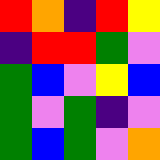[["red", "orange", "indigo", "red", "yellow"], ["indigo", "red", "red", "green", "violet"], ["green", "blue", "violet", "yellow", "blue"], ["green", "violet", "green", "indigo", "violet"], ["green", "blue", "green", "violet", "orange"]]